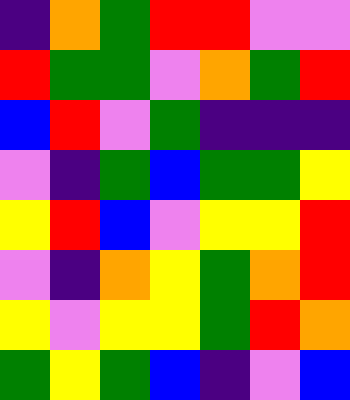[["indigo", "orange", "green", "red", "red", "violet", "violet"], ["red", "green", "green", "violet", "orange", "green", "red"], ["blue", "red", "violet", "green", "indigo", "indigo", "indigo"], ["violet", "indigo", "green", "blue", "green", "green", "yellow"], ["yellow", "red", "blue", "violet", "yellow", "yellow", "red"], ["violet", "indigo", "orange", "yellow", "green", "orange", "red"], ["yellow", "violet", "yellow", "yellow", "green", "red", "orange"], ["green", "yellow", "green", "blue", "indigo", "violet", "blue"]]